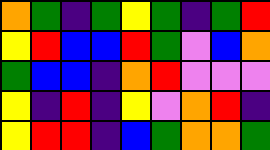[["orange", "green", "indigo", "green", "yellow", "green", "indigo", "green", "red"], ["yellow", "red", "blue", "blue", "red", "green", "violet", "blue", "orange"], ["green", "blue", "blue", "indigo", "orange", "red", "violet", "violet", "violet"], ["yellow", "indigo", "red", "indigo", "yellow", "violet", "orange", "red", "indigo"], ["yellow", "red", "red", "indigo", "blue", "green", "orange", "orange", "green"]]